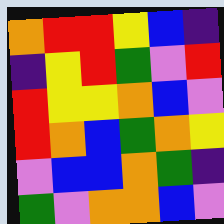[["orange", "red", "red", "yellow", "blue", "indigo"], ["indigo", "yellow", "red", "green", "violet", "red"], ["red", "yellow", "yellow", "orange", "blue", "violet"], ["red", "orange", "blue", "green", "orange", "yellow"], ["violet", "blue", "blue", "orange", "green", "indigo"], ["green", "violet", "orange", "orange", "blue", "violet"]]